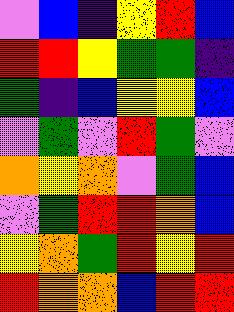[["violet", "blue", "indigo", "yellow", "red", "blue"], ["red", "red", "yellow", "green", "green", "indigo"], ["green", "indigo", "blue", "yellow", "yellow", "blue"], ["violet", "green", "violet", "red", "green", "violet"], ["orange", "yellow", "orange", "violet", "green", "blue"], ["violet", "green", "red", "red", "orange", "blue"], ["yellow", "orange", "green", "red", "yellow", "red"], ["red", "orange", "orange", "blue", "red", "red"]]